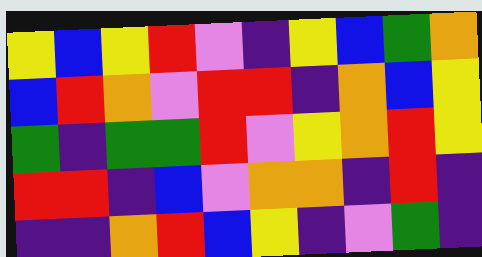[["yellow", "blue", "yellow", "red", "violet", "indigo", "yellow", "blue", "green", "orange"], ["blue", "red", "orange", "violet", "red", "red", "indigo", "orange", "blue", "yellow"], ["green", "indigo", "green", "green", "red", "violet", "yellow", "orange", "red", "yellow"], ["red", "red", "indigo", "blue", "violet", "orange", "orange", "indigo", "red", "indigo"], ["indigo", "indigo", "orange", "red", "blue", "yellow", "indigo", "violet", "green", "indigo"]]